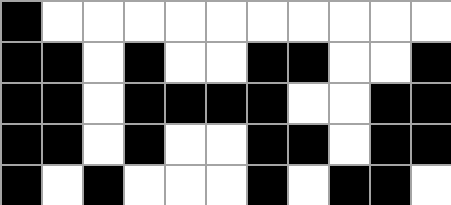[["black", "white", "white", "white", "white", "white", "white", "white", "white", "white", "white"], ["black", "black", "white", "black", "white", "white", "black", "black", "white", "white", "black"], ["black", "black", "white", "black", "black", "black", "black", "white", "white", "black", "black"], ["black", "black", "white", "black", "white", "white", "black", "black", "white", "black", "black"], ["black", "white", "black", "white", "white", "white", "black", "white", "black", "black", "white"]]